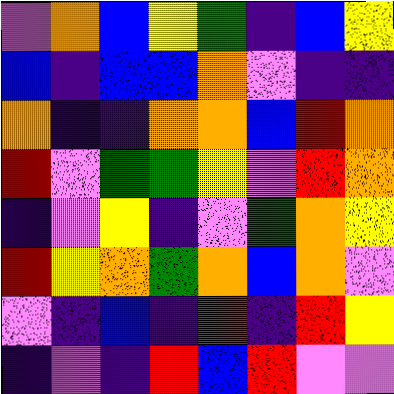[["violet", "orange", "blue", "yellow", "green", "indigo", "blue", "yellow"], ["blue", "indigo", "blue", "blue", "orange", "violet", "indigo", "indigo"], ["orange", "indigo", "indigo", "orange", "orange", "blue", "red", "orange"], ["red", "violet", "green", "green", "yellow", "violet", "red", "orange"], ["indigo", "violet", "yellow", "indigo", "violet", "green", "orange", "yellow"], ["red", "yellow", "orange", "green", "orange", "blue", "orange", "violet"], ["violet", "indigo", "blue", "indigo", "red", "indigo", "red", "yellow"], ["indigo", "violet", "indigo", "red", "blue", "red", "violet", "violet"]]